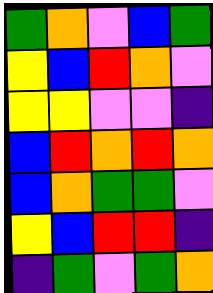[["green", "orange", "violet", "blue", "green"], ["yellow", "blue", "red", "orange", "violet"], ["yellow", "yellow", "violet", "violet", "indigo"], ["blue", "red", "orange", "red", "orange"], ["blue", "orange", "green", "green", "violet"], ["yellow", "blue", "red", "red", "indigo"], ["indigo", "green", "violet", "green", "orange"]]